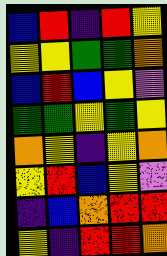[["blue", "red", "indigo", "red", "yellow"], ["yellow", "yellow", "green", "green", "orange"], ["blue", "red", "blue", "yellow", "violet"], ["green", "green", "yellow", "green", "yellow"], ["orange", "yellow", "indigo", "yellow", "orange"], ["yellow", "red", "blue", "yellow", "violet"], ["indigo", "blue", "orange", "red", "red"], ["yellow", "indigo", "red", "red", "orange"]]